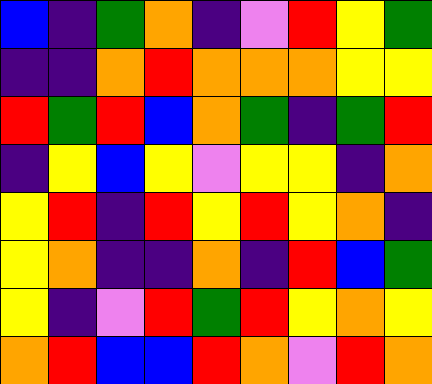[["blue", "indigo", "green", "orange", "indigo", "violet", "red", "yellow", "green"], ["indigo", "indigo", "orange", "red", "orange", "orange", "orange", "yellow", "yellow"], ["red", "green", "red", "blue", "orange", "green", "indigo", "green", "red"], ["indigo", "yellow", "blue", "yellow", "violet", "yellow", "yellow", "indigo", "orange"], ["yellow", "red", "indigo", "red", "yellow", "red", "yellow", "orange", "indigo"], ["yellow", "orange", "indigo", "indigo", "orange", "indigo", "red", "blue", "green"], ["yellow", "indigo", "violet", "red", "green", "red", "yellow", "orange", "yellow"], ["orange", "red", "blue", "blue", "red", "orange", "violet", "red", "orange"]]